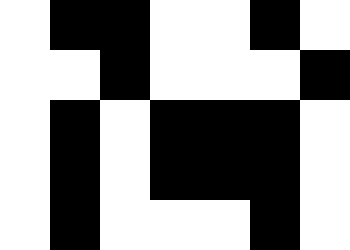[["white", "black", "black", "white", "white", "black", "white"], ["white", "white", "black", "white", "white", "white", "black"], ["white", "black", "white", "black", "black", "black", "white"], ["white", "black", "white", "black", "black", "black", "white"], ["white", "black", "white", "white", "white", "black", "white"]]